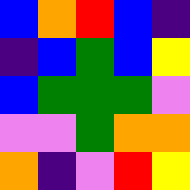[["blue", "orange", "red", "blue", "indigo"], ["indigo", "blue", "green", "blue", "yellow"], ["blue", "green", "green", "green", "violet"], ["violet", "violet", "green", "orange", "orange"], ["orange", "indigo", "violet", "red", "yellow"]]